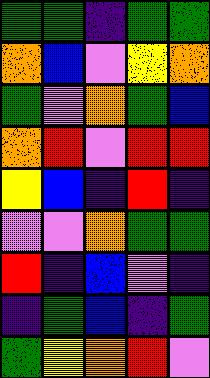[["green", "green", "indigo", "green", "green"], ["orange", "blue", "violet", "yellow", "orange"], ["green", "violet", "orange", "green", "blue"], ["orange", "red", "violet", "red", "red"], ["yellow", "blue", "indigo", "red", "indigo"], ["violet", "violet", "orange", "green", "green"], ["red", "indigo", "blue", "violet", "indigo"], ["indigo", "green", "blue", "indigo", "green"], ["green", "yellow", "orange", "red", "violet"]]